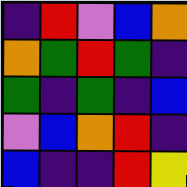[["indigo", "red", "violet", "blue", "orange"], ["orange", "green", "red", "green", "indigo"], ["green", "indigo", "green", "indigo", "blue"], ["violet", "blue", "orange", "red", "indigo"], ["blue", "indigo", "indigo", "red", "yellow"]]